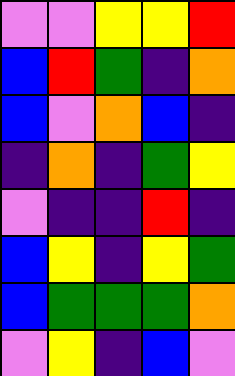[["violet", "violet", "yellow", "yellow", "red"], ["blue", "red", "green", "indigo", "orange"], ["blue", "violet", "orange", "blue", "indigo"], ["indigo", "orange", "indigo", "green", "yellow"], ["violet", "indigo", "indigo", "red", "indigo"], ["blue", "yellow", "indigo", "yellow", "green"], ["blue", "green", "green", "green", "orange"], ["violet", "yellow", "indigo", "blue", "violet"]]